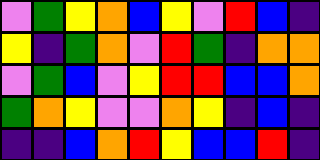[["violet", "green", "yellow", "orange", "blue", "yellow", "violet", "red", "blue", "indigo"], ["yellow", "indigo", "green", "orange", "violet", "red", "green", "indigo", "orange", "orange"], ["violet", "green", "blue", "violet", "yellow", "red", "red", "blue", "blue", "orange"], ["green", "orange", "yellow", "violet", "violet", "orange", "yellow", "indigo", "blue", "indigo"], ["indigo", "indigo", "blue", "orange", "red", "yellow", "blue", "blue", "red", "indigo"]]